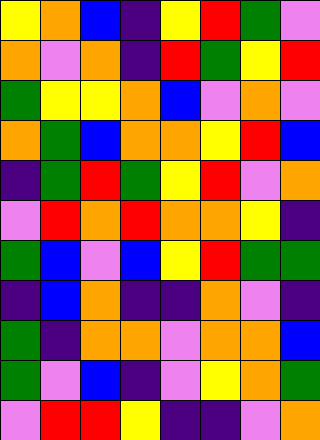[["yellow", "orange", "blue", "indigo", "yellow", "red", "green", "violet"], ["orange", "violet", "orange", "indigo", "red", "green", "yellow", "red"], ["green", "yellow", "yellow", "orange", "blue", "violet", "orange", "violet"], ["orange", "green", "blue", "orange", "orange", "yellow", "red", "blue"], ["indigo", "green", "red", "green", "yellow", "red", "violet", "orange"], ["violet", "red", "orange", "red", "orange", "orange", "yellow", "indigo"], ["green", "blue", "violet", "blue", "yellow", "red", "green", "green"], ["indigo", "blue", "orange", "indigo", "indigo", "orange", "violet", "indigo"], ["green", "indigo", "orange", "orange", "violet", "orange", "orange", "blue"], ["green", "violet", "blue", "indigo", "violet", "yellow", "orange", "green"], ["violet", "red", "red", "yellow", "indigo", "indigo", "violet", "orange"]]